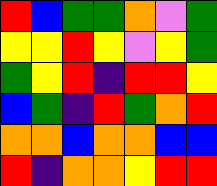[["red", "blue", "green", "green", "orange", "violet", "green"], ["yellow", "yellow", "red", "yellow", "violet", "yellow", "green"], ["green", "yellow", "red", "indigo", "red", "red", "yellow"], ["blue", "green", "indigo", "red", "green", "orange", "red"], ["orange", "orange", "blue", "orange", "orange", "blue", "blue"], ["red", "indigo", "orange", "orange", "yellow", "red", "red"]]